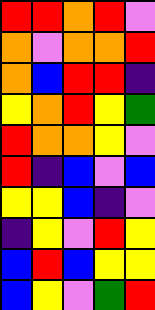[["red", "red", "orange", "red", "violet"], ["orange", "violet", "orange", "orange", "red"], ["orange", "blue", "red", "red", "indigo"], ["yellow", "orange", "red", "yellow", "green"], ["red", "orange", "orange", "yellow", "violet"], ["red", "indigo", "blue", "violet", "blue"], ["yellow", "yellow", "blue", "indigo", "violet"], ["indigo", "yellow", "violet", "red", "yellow"], ["blue", "red", "blue", "yellow", "yellow"], ["blue", "yellow", "violet", "green", "red"]]